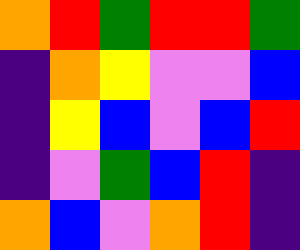[["orange", "red", "green", "red", "red", "green"], ["indigo", "orange", "yellow", "violet", "violet", "blue"], ["indigo", "yellow", "blue", "violet", "blue", "red"], ["indigo", "violet", "green", "blue", "red", "indigo"], ["orange", "blue", "violet", "orange", "red", "indigo"]]